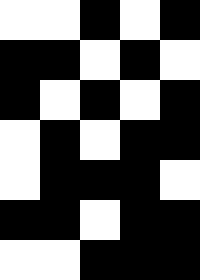[["white", "white", "black", "white", "black"], ["black", "black", "white", "black", "white"], ["black", "white", "black", "white", "black"], ["white", "black", "white", "black", "black"], ["white", "black", "black", "black", "white"], ["black", "black", "white", "black", "black"], ["white", "white", "black", "black", "black"]]